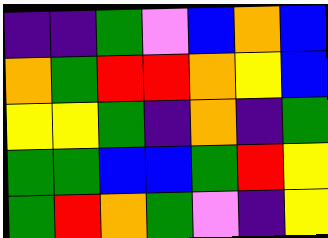[["indigo", "indigo", "green", "violet", "blue", "orange", "blue"], ["orange", "green", "red", "red", "orange", "yellow", "blue"], ["yellow", "yellow", "green", "indigo", "orange", "indigo", "green"], ["green", "green", "blue", "blue", "green", "red", "yellow"], ["green", "red", "orange", "green", "violet", "indigo", "yellow"]]